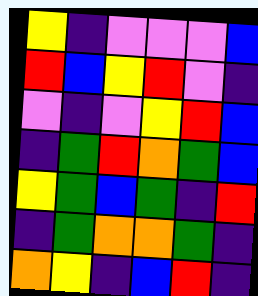[["yellow", "indigo", "violet", "violet", "violet", "blue"], ["red", "blue", "yellow", "red", "violet", "indigo"], ["violet", "indigo", "violet", "yellow", "red", "blue"], ["indigo", "green", "red", "orange", "green", "blue"], ["yellow", "green", "blue", "green", "indigo", "red"], ["indigo", "green", "orange", "orange", "green", "indigo"], ["orange", "yellow", "indigo", "blue", "red", "indigo"]]